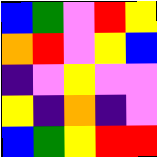[["blue", "green", "violet", "red", "yellow"], ["orange", "red", "violet", "yellow", "blue"], ["indigo", "violet", "yellow", "violet", "violet"], ["yellow", "indigo", "orange", "indigo", "violet"], ["blue", "green", "yellow", "red", "red"]]